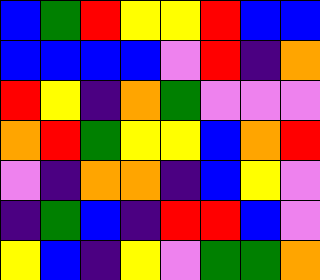[["blue", "green", "red", "yellow", "yellow", "red", "blue", "blue"], ["blue", "blue", "blue", "blue", "violet", "red", "indigo", "orange"], ["red", "yellow", "indigo", "orange", "green", "violet", "violet", "violet"], ["orange", "red", "green", "yellow", "yellow", "blue", "orange", "red"], ["violet", "indigo", "orange", "orange", "indigo", "blue", "yellow", "violet"], ["indigo", "green", "blue", "indigo", "red", "red", "blue", "violet"], ["yellow", "blue", "indigo", "yellow", "violet", "green", "green", "orange"]]